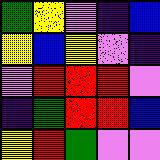[["green", "yellow", "violet", "indigo", "blue"], ["yellow", "blue", "yellow", "violet", "indigo"], ["violet", "red", "red", "red", "violet"], ["indigo", "green", "red", "red", "blue"], ["yellow", "red", "green", "violet", "violet"]]